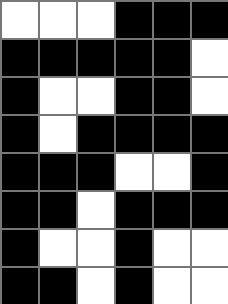[["white", "white", "white", "black", "black", "black"], ["black", "black", "black", "black", "black", "white"], ["black", "white", "white", "black", "black", "white"], ["black", "white", "black", "black", "black", "black"], ["black", "black", "black", "white", "white", "black"], ["black", "black", "white", "black", "black", "black"], ["black", "white", "white", "black", "white", "white"], ["black", "black", "white", "black", "white", "white"]]